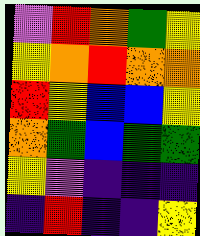[["violet", "red", "orange", "green", "yellow"], ["yellow", "orange", "red", "orange", "orange"], ["red", "yellow", "blue", "blue", "yellow"], ["orange", "green", "blue", "green", "green"], ["yellow", "violet", "indigo", "indigo", "indigo"], ["indigo", "red", "indigo", "indigo", "yellow"]]